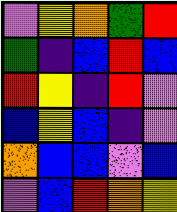[["violet", "yellow", "orange", "green", "red"], ["green", "indigo", "blue", "red", "blue"], ["red", "yellow", "indigo", "red", "violet"], ["blue", "yellow", "blue", "indigo", "violet"], ["orange", "blue", "blue", "violet", "blue"], ["violet", "blue", "red", "orange", "yellow"]]